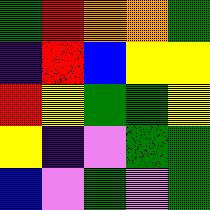[["green", "red", "orange", "orange", "green"], ["indigo", "red", "blue", "yellow", "yellow"], ["red", "yellow", "green", "green", "yellow"], ["yellow", "indigo", "violet", "green", "green"], ["blue", "violet", "green", "violet", "green"]]